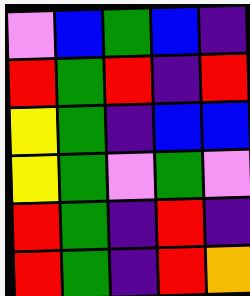[["violet", "blue", "green", "blue", "indigo"], ["red", "green", "red", "indigo", "red"], ["yellow", "green", "indigo", "blue", "blue"], ["yellow", "green", "violet", "green", "violet"], ["red", "green", "indigo", "red", "indigo"], ["red", "green", "indigo", "red", "orange"]]